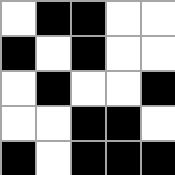[["white", "black", "black", "white", "white"], ["black", "white", "black", "white", "white"], ["white", "black", "white", "white", "black"], ["white", "white", "black", "black", "white"], ["black", "white", "black", "black", "black"]]